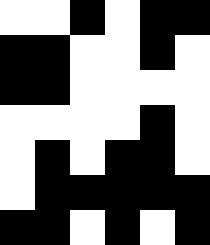[["white", "white", "black", "white", "black", "black"], ["black", "black", "white", "white", "black", "white"], ["black", "black", "white", "white", "white", "white"], ["white", "white", "white", "white", "black", "white"], ["white", "black", "white", "black", "black", "white"], ["white", "black", "black", "black", "black", "black"], ["black", "black", "white", "black", "white", "black"]]